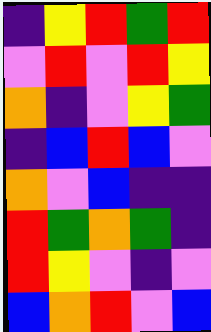[["indigo", "yellow", "red", "green", "red"], ["violet", "red", "violet", "red", "yellow"], ["orange", "indigo", "violet", "yellow", "green"], ["indigo", "blue", "red", "blue", "violet"], ["orange", "violet", "blue", "indigo", "indigo"], ["red", "green", "orange", "green", "indigo"], ["red", "yellow", "violet", "indigo", "violet"], ["blue", "orange", "red", "violet", "blue"]]